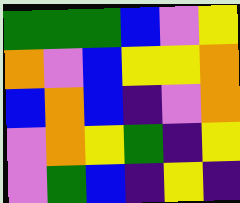[["green", "green", "green", "blue", "violet", "yellow"], ["orange", "violet", "blue", "yellow", "yellow", "orange"], ["blue", "orange", "blue", "indigo", "violet", "orange"], ["violet", "orange", "yellow", "green", "indigo", "yellow"], ["violet", "green", "blue", "indigo", "yellow", "indigo"]]